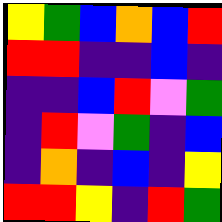[["yellow", "green", "blue", "orange", "blue", "red"], ["red", "red", "indigo", "indigo", "blue", "indigo"], ["indigo", "indigo", "blue", "red", "violet", "green"], ["indigo", "red", "violet", "green", "indigo", "blue"], ["indigo", "orange", "indigo", "blue", "indigo", "yellow"], ["red", "red", "yellow", "indigo", "red", "green"]]